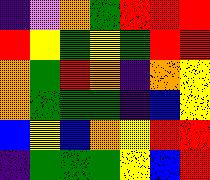[["indigo", "violet", "orange", "green", "red", "red", "red"], ["red", "yellow", "green", "yellow", "green", "red", "red"], ["orange", "green", "red", "orange", "indigo", "orange", "yellow"], ["orange", "green", "green", "green", "indigo", "blue", "yellow"], ["blue", "yellow", "blue", "orange", "yellow", "red", "red"], ["indigo", "green", "green", "green", "yellow", "blue", "red"]]